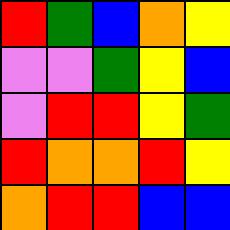[["red", "green", "blue", "orange", "yellow"], ["violet", "violet", "green", "yellow", "blue"], ["violet", "red", "red", "yellow", "green"], ["red", "orange", "orange", "red", "yellow"], ["orange", "red", "red", "blue", "blue"]]